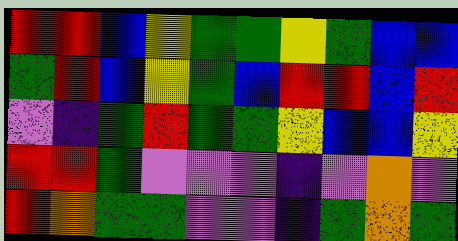[["red", "red", "blue", "yellow", "green", "green", "yellow", "green", "blue", "blue"], ["green", "red", "blue", "yellow", "green", "blue", "red", "red", "blue", "red"], ["violet", "indigo", "green", "red", "green", "green", "yellow", "blue", "blue", "yellow"], ["red", "red", "green", "violet", "violet", "violet", "indigo", "violet", "orange", "violet"], ["red", "orange", "green", "green", "violet", "violet", "indigo", "green", "orange", "green"]]